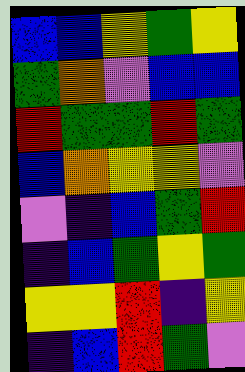[["blue", "blue", "yellow", "green", "yellow"], ["green", "orange", "violet", "blue", "blue"], ["red", "green", "green", "red", "green"], ["blue", "orange", "yellow", "yellow", "violet"], ["violet", "indigo", "blue", "green", "red"], ["indigo", "blue", "green", "yellow", "green"], ["yellow", "yellow", "red", "indigo", "yellow"], ["indigo", "blue", "red", "green", "violet"]]